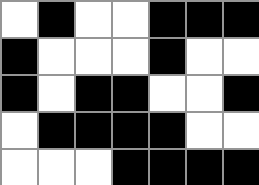[["white", "black", "white", "white", "black", "black", "black"], ["black", "white", "white", "white", "black", "white", "white"], ["black", "white", "black", "black", "white", "white", "black"], ["white", "black", "black", "black", "black", "white", "white"], ["white", "white", "white", "black", "black", "black", "black"]]